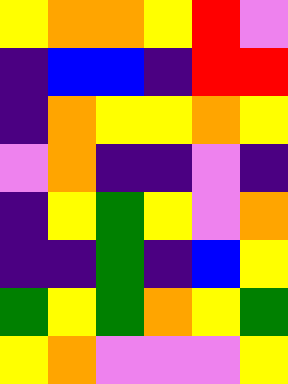[["yellow", "orange", "orange", "yellow", "red", "violet"], ["indigo", "blue", "blue", "indigo", "red", "red"], ["indigo", "orange", "yellow", "yellow", "orange", "yellow"], ["violet", "orange", "indigo", "indigo", "violet", "indigo"], ["indigo", "yellow", "green", "yellow", "violet", "orange"], ["indigo", "indigo", "green", "indigo", "blue", "yellow"], ["green", "yellow", "green", "orange", "yellow", "green"], ["yellow", "orange", "violet", "violet", "violet", "yellow"]]